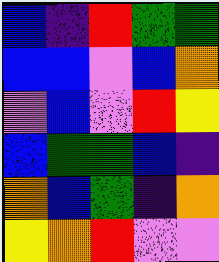[["blue", "indigo", "red", "green", "green"], ["blue", "blue", "violet", "blue", "orange"], ["violet", "blue", "violet", "red", "yellow"], ["blue", "green", "green", "blue", "indigo"], ["orange", "blue", "green", "indigo", "orange"], ["yellow", "orange", "red", "violet", "violet"]]